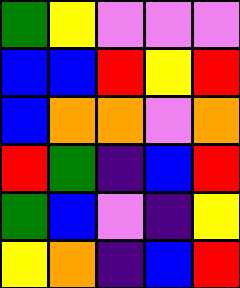[["green", "yellow", "violet", "violet", "violet"], ["blue", "blue", "red", "yellow", "red"], ["blue", "orange", "orange", "violet", "orange"], ["red", "green", "indigo", "blue", "red"], ["green", "blue", "violet", "indigo", "yellow"], ["yellow", "orange", "indigo", "blue", "red"]]